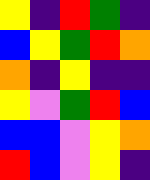[["yellow", "indigo", "red", "green", "indigo"], ["blue", "yellow", "green", "red", "orange"], ["orange", "indigo", "yellow", "indigo", "indigo"], ["yellow", "violet", "green", "red", "blue"], ["blue", "blue", "violet", "yellow", "orange"], ["red", "blue", "violet", "yellow", "indigo"]]